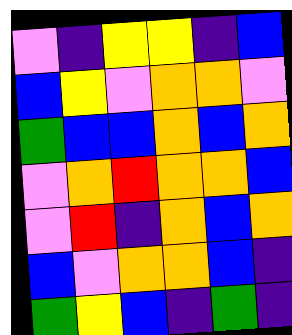[["violet", "indigo", "yellow", "yellow", "indigo", "blue"], ["blue", "yellow", "violet", "orange", "orange", "violet"], ["green", "blue", "blue", "orange", "blue", "orange"], ["violet", "orange", "red", "orange", "orange", "blue"], ["violet", "red", "indigo", "orange", "blue", "orange"], ["blue", "violet", "orange", "orange", "blue", "indigo"], ["green", "yellow", "blue", "indigo", "green", "indigo"]]